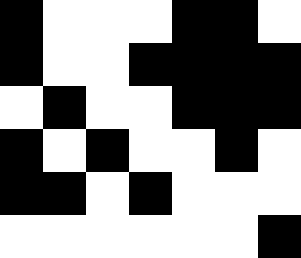[["black", "white", "white", "white", "black", "black", "white"], ["black", "white", "white", "black", "black", "black", "black"], ["white", "black", "white", "white", "black", "black", "black"], ["black", "white", "black", "white", "white", "black", "white"], ["black", "black", "white", "black", "white", "white", "white"], ["white", "white", "white", "white", "white", "white", "black"]]